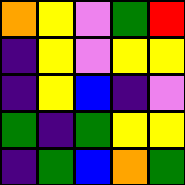[["orange", "yellow", "violet", "green", "red"], ["indigo", "yellow", "violet", "yellow", "yellow"], ["indigo", "yellow", "blue", "indigo", "violet"], ["green", "indigo", "green", "yellow", "yellow"], ["indigo", "green", "blue", "orange", "green"]]